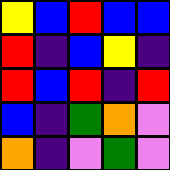[["yellow", "blue", "red", "blue", "blue"], ["red", "indigo", "blue", "yellow", "indigo"], ["red", "blue", "red", "indigo", "red"], ["blue", "indigo", "green", "orange", "violet"], ["orange", "indigo", "violet", "green", "violet"]]